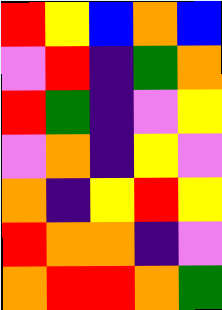[["red", "yellow", "blue", "orange", "blue"], ["violet", "red", "indigo", "green", "orange"], ["red", "green", "indigo", "violet", "yellow"], ["violet", "orange", "indigo", "yellow", "violet"], ["orange", "indigo", "yellow", "red", "yellow"], ["red", "orange", "orange", "indigo", "violet"], ["orange", "red", "red", "orange", "green"]]